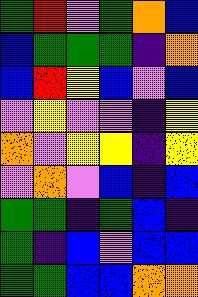[["green", "red", "violet", "green", "orange", "blue"], ["blue", "green", "green", "green", "indigo", "orange"], ["blue", "red", "yellow", "blue", "violet", "blue"], ["violet", "yellow", "violet", "violet", "indigo", "yellow"], ["orange", "violet", "yellow", "yellow", "indigo", "yellow"], ["violet", "orange", "violet", "blue", "indigo", "blue"], ["green", "green", "indigo", "green", "blue", "indigo"], ["green", "indigo", "blue", "violet", "blue", "blue"], ["green", "green", "blue", "blue", "orange", "orange"]]